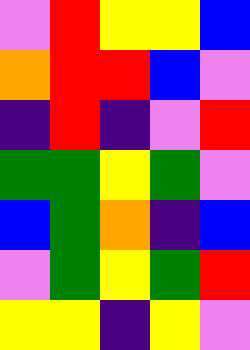[["violet", "red", "yellow", "yellow", "blue"], ["orange", "red", "red", "blue", "violet"], ["indigo", "red", "indigo", "violet", "red"], ["green", "green", "yellow", "green", "violet"], ["blue", "green", "orange", "indigo", "blue"], ["violet", "green", "yellow", "green", "red"], ["yellow", "yellow", "indigo", "yellow", "violet"]]